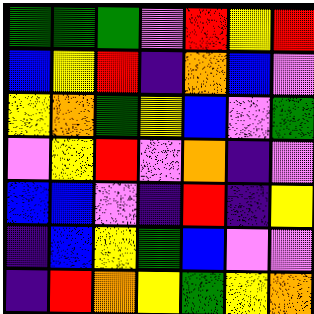[["green", "green", "green", "violet", "red", "yellow", "red"], ["blue", "yellow", "red", "indigo", "orange", "blue", "violet"], ["yellow", "orange", "green", "yellow", "blue", "violet", "green"], ["violet", "yellow", "red", "violet", "orange", "indigo", "violet"], ["blue", "blue", "violet", "indigo", "red", "indigo", "yellow"], ["indigo", "blue", "yellow", "green", "blue", "violet", "violet"], ["indigo", "red", "orange", "yellow", "green", "yellow", "orange"]]